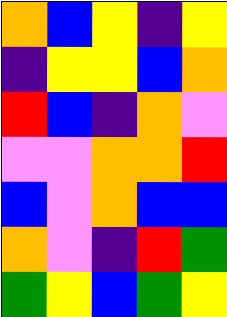[["orange", "blue", "yellow", "indigo", "yellow"], ["indigo", "yellow", "yellow", "blue", "orange"], ["red", "blue", "indigo", "orange", "violet"], ["violet", "violet", "orange", "orange", "red"], ["blue", "violet", "orange", "blue", "blue"], ["orange", "violet", "indigo", "red", "green"], ["green", "yellow", "blue", "green", "yellow"]]